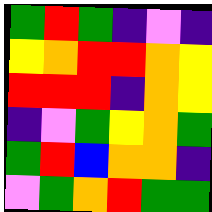[["green", "red", "green", "indigo", "violet", "indigo"], ["yellow", "orange", "red", "red", "orange", "yellow"], ["red", "red", "red", "indigo", "orange", "yellow"], ["indigo", "violet", "green", "yellow", "orange", "green"], ["green", "red", "blue", "orange", "orange", "indigo"], ["violet", "green", "orange", "red", "green", "green"]]